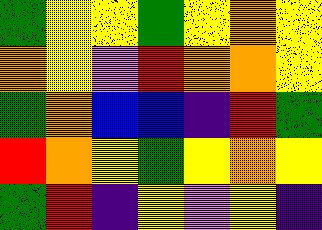[["green", "yellow", "yellow", "green", "yellow", "orange", "yellow"], ["orange", "yellow", "violet", "red", "orange", "orange", "yellow"], ["green", "orange", "blue", "blue", "indigo", "red", "green"], ["red", "orange", "yellow", "green", "yellow", "orange", "yellow"], ["green", "red", "indigo", "yellow", "violet", "yellow", "indigo"]]